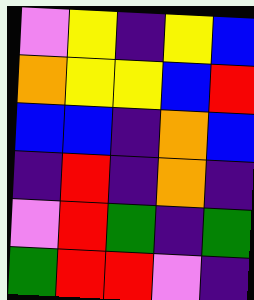[["violet", "yellow", "indigo", "yellow", "blue"], ["orange", "yellow", "yellow", "blue", "red"], ["blue", "blue", "indigo", "orange", "blue"], ["indigo", "red", "indigo", "orange", "indigo"], ["violet", "red", "green", "indigo", "green"], ["green", "red", "red", "violet", "indigo"]]